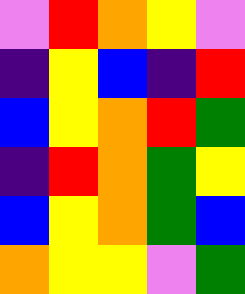[["violet", "red", "orange", "yellow", "violet"], ["indigo", "yellow", "blue", "indigo", "red"], ["blue", "yellow", "orange", "red", "green"], ["indigo", "red", "orange", "green", "yellow"], ["blue", "yellow", "orange", "green", "blue"], ["orange", "yellow", "yellow", "violet", "green"]]